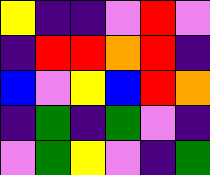[["yellow", "indigo", "indigo", "violet", "red", "violet"], ["indigo", "red", "red", "orange", "red", "indigo"], ["blue", "violet", "yellow", "blue", "red", "orange"], ["indigo", "green", "indigo", "green", "violet", "indigo"], ["violet", "green", "yellow", "violet", "indigo", "green"]]